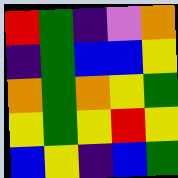[["red", "green", "indigo", "violet", "orange"], ["indigo", "green", "blue", "blue", "yellow"], ["orange", "green", "orange", "yellow", "green"], ["yellow", "green", "yellow", "red", "yellow"], ["blue", "yellow", "indigo", "blue", "green"]]